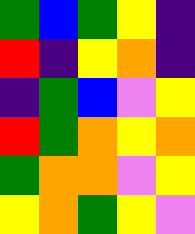[["green", "blue", "green", "yellow", "indigo"], ["red", "indigo", "yellow", "orange", "indigo"], ["indigo", "green", "blue", "violet", "yellow"], ["red", "green", "orange", "yellow", "orange"], ["green", "orange", "orange", "violet", "yellow"], ["yellow", "orange", "green", "yellow", "violet"]]